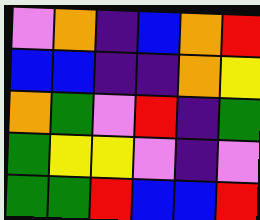[["violet", "orange", "indigo", "blue", "orange", "red"], ["blue", "blue", "indigo", "indigo", "orange", "yellow"], ["orange", "green", "violet", "red", "indigo", "green"], ["green", "yellow", "yellow", "violet", "indigo", "violet"], ["green", "green", "red", "blue", "blue", "red"]]